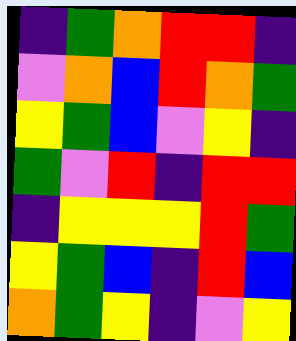[["indigo", "green", "orange", "red", "red", "indigo"], ["violet", "orange", "blue", "red", "orange", "green"], ["yellow", "green", "blue", "violet", "yellow", "indigo"], ["green", "violet", "red", "indigo", "red", "red"], ["indigo", "yellow", "yellow", "yellow", "red", "green"], ["yellow", "green", "blue", "indigo", "red", "blue"], ["orange", "green", "yellow", "indigo", "violet", "yellow"]]